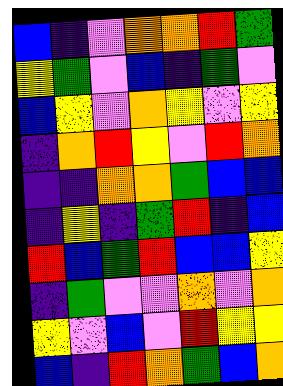[["blue", "indigo", "violet", "orange", "orange", "red", "green"], ["yellow", "green", "violet", "blue", "indigo", "green", "violet"], ["blue", "yellow", "violet", "orange", "yellow", "violet", "yellow"], ["indigo", "orange", "red", "yellow", "violet", "red", "orange"], ["indigo", "indigo", "orange", "orange", "green", "blue", "blue"], ["indigo", "yellow", "indigo", "green", "red", "indigo", "blue"], ["red", "blue", "green", "red", "blue", "blue", "yellow"], ["indigo", "green", "violet", "violet", "orange", "violet", "orange"], ["yellow", "violet", "blue", "violet", "red", "yellow", "yellow"], ["blue", "indigo", "red", "orange", "green", "blue", "orange"]]